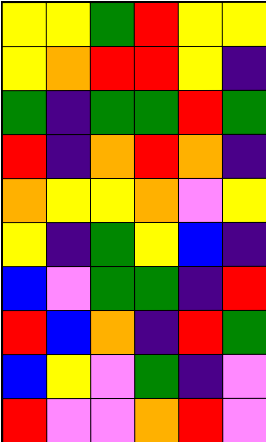[["yellow", "yellow", "green", "red", "yellow", "yellow"], ["yellow", "orange", "red", "red", "yellow", "indigo"], ["green", "indigo", "green", "green", "red", "green"], ["red", "indigo", "orange", "red", "orange", "indigo"], ["orange", "yellow", "yellow", "orange", "violet", "yellow"], ["yellow", "indigo", "green", "yellow", "blue", "indigo"], ["blue", "violet", "green", "green", "indigo", "red"], ["red", "blue", "orange", "indigo", "red", "green"], ["blue", "yellow", "violet", "green", "indigo", "violet"], ["red", "violet", "violet", "orange", "red", "violet"]]